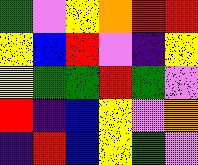[["green", "violet", "yellow", "orange", "red", "red"], ["yellow", "blue", "red", "violet", "indigo", "yellow"], ["yellow", "green", "green", "red", "green", "violet"], ["red", "indigo", "blue", "yellow", "violet", "orange"], ["indigo", "red", "blue", "yellow", "green", "violet"]]